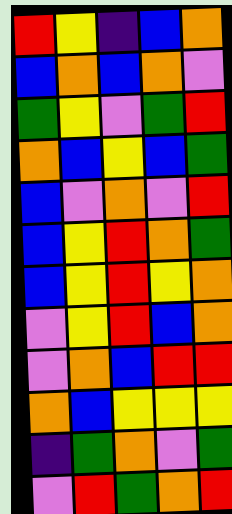[["red", "yellow", "indigo", "blue", "orange"], ["blue", "orange", "blue", "orange", "violet"], ["green", "yellow", "violet", "green", "red"], ["orange", "blue", "yellow", "blue", "green"], ["blue", "violet", "orange", "violet", "red"], ["blue", "yellow", "red", "orange", "green"], ["blue", "yellow", "red", "yellow", "orange"], ["violet", "yellow", "red", "blue", "orange"], ["violet", "orange", "blue", "red", "red"], ["orange", "blue", "yellow", "yellow", "yellow"], ["indigo", "green", "orange", "violet", "green"], ["violet", "red", "green", "orange", "red"]]